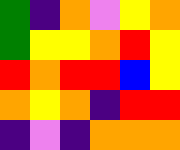[["green", "indigo", "orange", "violet", "yellow", "orange"], ["green", "yellow", "yellow", "orange", "red", "yellow"], ["red", "orange", "red", "red", "blue", "yellow"], ["orange", "yellow", "orange", "indigo", "red", "red"], ["indigo", "violet", "indigo", "orange", "orange", "orange"]]